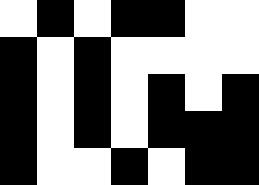[["white", "black", "white", "black", "black", "white", "white"], ["black", "white", "black", "white", "white", "white", "white"], ["black", "white", "black", "white", "black", "white", "black"], ["black", "white", "black", "white", "black", "black", "black"], ["black", "white", "white", "black", "white", "black", "black"]]